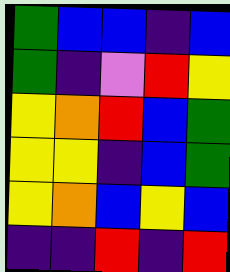[["green", "blue", "blue", "indigo", "blue"], ["green", "indigo", "violet", "red", "yellow"], ["yellow", "orange", "red", "blue", "green"], ["yellow", "yellow", "indigo", "blue", "green"], ["yellow", "orange", "blue", "yellow", "blue"], ["indigo", "indigo", "red", "indigo", "red"]]